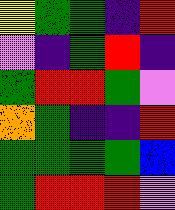[["yellow", "green", "green", "indigo", "red"], ["violet", "indigo", "green", "red", "indigo"], ["green", "red", "red", "green", "violet"], ["orange", "green", "indigo", "indigo", "red"], ["green", "green", "green", "green", "blue"], ["green", "red", "red", "red", "violet"]]